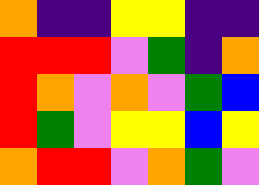[["orange", "indigo", "indigo", "yellow", "yellow", "indigo", "indigo"], ["red", "red", "red", "violet", "green", "indigo", "orange"], ["red", "orange", "violet", "orange", "violet", "green", "blue"], ["red", "green", "violet", "yellow", "yellow", "blue", "yellow"], ["orange", "red", "red", "violet", "orange", "green", "violet"]]